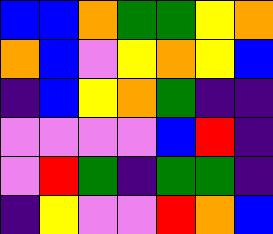[["blue", "blue", "orange", "green", "green", "yellow", "orange"], ["orange", "blue", "violet", "yellow", "orange", "yellow", "blue"], ["indigo", "blue", "yellow", "orange", "green", "indigo", "indigo"], ["violet", "violet", "violet", "violet", "blue", "red", "indigo"], ["violet", "red", "green", "indigo", "green", "green", "indigo"], ["indigo", "yellow", "violet", "violet", "red", "orange", "blue"]]